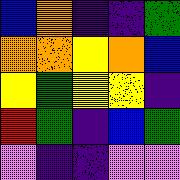[["blue", "orange", "indigo", "indigo", "green"], ["orange", "orange", "yellow", "orange", "blue"], ["yellow", "green", "yellow", "yellow", "indigo"], ["red", "green", "indigo", "blue", "green"], ["violet", "indigo", "indigo", "violet", "violet"]]